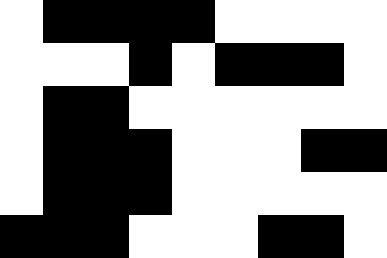[["white", "black", "black", "black", "black", "white", "white", "white", "white"], ["white", "white", "white", "black", "white", "black", "black", "black", "white"], ["white", "black", "black", "white", "white", "white", "white", "white", "white"], ["white", "black", "black", "black", "white", "white", "white", "black", "black"], ["white", "black", "black", "black", "white", "white", "white", "white", "white"], ["black", "black", "black", "white", "white", "white", "black", "black", "white"]]